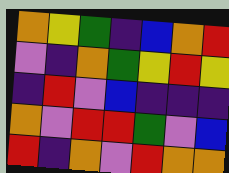[["orange", "yellow", "green", "indigo", "blue", "orange", "red"], ["violet", "indigo", "orange", "green", "yellow", "red", "yellow"], ["indigo", "red", "violet", "blue", "indigo", "indigo", "indigo"], ["orange", "violet", "red", "red", "green", "violet", "blue"], ["red", "indigo", "orange", "violet", "red", "orange", "orange"]]